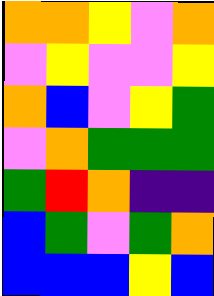[["orange", "orange", "yellow", "violet", "orange"], ["violet", "yellow", "violet", "violet", "yellow"], ["orange", "blue", "violet", "yellow", "green"], ["violet", "orange", "green", "green", "green"], ["green", "red", "orange", "indigo", "indigo"], ["blue", "green", "violet", "green", "orange"], ["blue", "blue", "blue", "yellow", "blue"]]